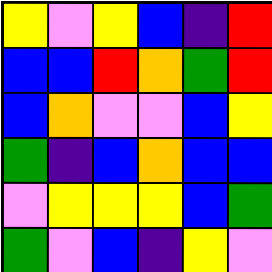[["yellow", "violet", "yellow", "blue", "indigo", "red"], ["blue", "blue", "red", "orange", "green", "red"], ["blue", "orange", "violet", "violet", "blue", "yellow"], ["green", "indigo", "blue", "orange", "blue", "blue"], ["violet", "yellow", "yellow", "yellow", "blue", "green"], ["green", "violet", "blue", "indigo", "yellow", "violet"]]